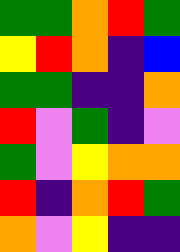[["green", "green", "orange", "red", "green"], ["yellow", "red", "orange", "indigo", "blue"], ["green", "green", "indigo", "indigo", "orange"], ["red", "violet", "green", "indigo", "violet"], ["green", "violet", "yellow", "orange", "orange"], ["red", "indigo", "orange", "red", "green"], ["orange", "violet", "yellow", "indigo", "indigo"]]